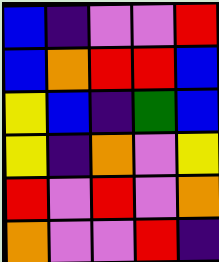[["blue", "indigo", "violet", "violet", "red"], ["blue", "orange", "red", "red", "blue"], ["yellow", "blue", "indigo", "green", "blue"], ["yellow", "indigo", "orange", "violet", "yellow"], ["red", "violet", "red", "violet", "orange"], ["orange", "violet", "violet", "red", "indigo"]]